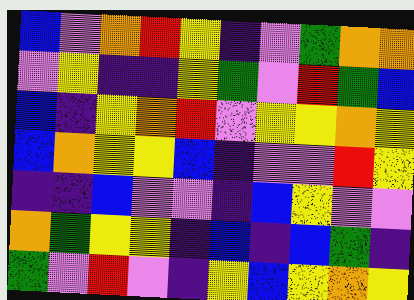[["blue", "violet", "orange", "red", "yellow", "indigo", "violet", "green", "orange", "orange"], ["violet", "yellow", "indigo", "indigo", "yellow", "green", "violet", "red", "green", "blue"], ["blue", "indigo", "yellow", "orange", "red", "violet", "yellow", "yellow", "orange", "yellow"], ["blue", "orange", "yellow", "yellow", "blue", "indigo", "violet", "violet", "red", "yellow"], ["indigo", "indigo", "blue", "violet", "violet", "indigo", "blue", "yellow", "violet", "violet"], ["orange", "green", "yellow", "yellow", "indigo", "blue", "indigo", "blue", "green", "indigo"], ["green", "violet", "red", "violet", "indigo", "yellow", "blue", "yellow", "orange", "yellow"]]